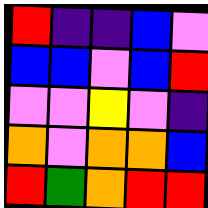[["red", "indigo", "indigo", "blue", "violet"], ["blue", "blue", "violet", "blue", "red"], ["violet", "violet", "yellow", "violet", "indigo"], ["orange", "violet", "orange", "orange", "blue"], ["red", "green", "orange", "red", "red"]]